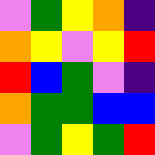[["violet", "green", "yellow", "orange", "indigo"], ["orange", "yellow", "violet", "yellow", "red"], ["red", "blue", "green", "violet", "indigo"], ["orange", "green", "green", "blue", "blue"], ["violet", "green", "yellow", "green", "red"]]